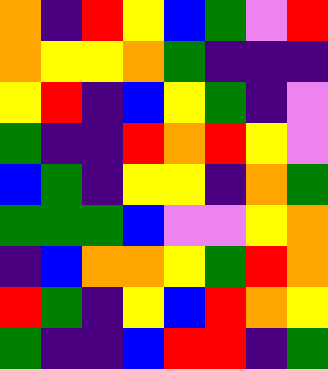[["orange", "indigo", "red", "yellow", "blue", "green", "violet", "red"], ["orange", "yellow", "yellow", "orange", "green", "indigo", "indigo", "indigo"], ["yellow", "red", "indigo", "blue", "yellow", "green", "indigo", "violet"], ["green", "indigo", "indigo", "red", "orange", "red", "yellow", "violet"], ["blue", "green", "indigo", "yellow", "yellow", "indigo", "orange", "green"], ["green", "green", "green", "blue", "violet", "violet", "yellow", "orange"], ["indigo", "blue", "orange", "orange", "yellow", "green", "red", "orange"], ["red", "green", "indigo", "yellow", "blue", "red", "orange", "yellow"], ["green", "indigo", "indigo", "blue", "red", "red", "indigo", "green"]]